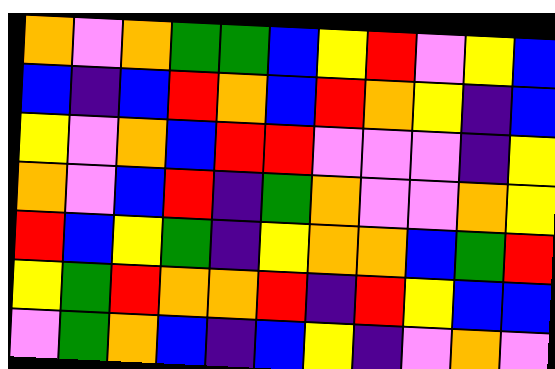[["orange", "violet", "orange", "green", "green", "blue", "yellow", "red", "violet", "yellow", "blue"], ["blue", "indigo", "blue", "red", "orange", "blue", "red", "orange", "yellow", "indigo", "blue"], ["yellow", "violet", "orange", "blue", "red", "red", "violet", "violet", "violet", "indigo", "yellow"], ["orange", "violet", "blue", "red", "indigo", "green", "orange", "violet", "violet", "orange", "yellow"], ["red", "blue", "yellow", "green", "indigo", "yellow", "orange", "orange", "blue", "green", "red"], ["yellow", "green", "red", "orange", "orange", "red", "indigo", "red", "yellow", "blue", "blue"], ["violet", "green", "orange", "blue", "indigo", "blue", "yellow", "indigo", "violet", "orange", "violet"]]